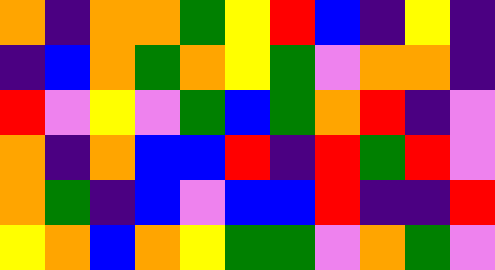[["orange", "indigo", "orange", "orange", "green", "yellow", "red", "blue", "indigo", "yellow", "indigo"], ["indigo", "blue", "orange", "green", "orange", "yellow", "green", "violet", "orange", "orange", "indigo"], ["red", "violet", "yellow", "violet", "green", "blue", "green", "orange", "red", "indigo", "violet"], ["orange", "indigo", "orange", "blue", "blue", "red", "indigo", "red", "green", "red", "violet"], ["orange", "green", "indigo", "blue", "violet", "blue", "blue", "red", "indigo", "indigo", "red"], ["yellow", "orange", "blue", "orange", "yellow", "green", "green", "violet", "orange", "green", "violet"]]